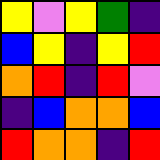[["yellow", "violet", "yellow", "green", "indigo"], ["blue", "yellow", "indigo", "yellow", "red"], ["orange", "red", "indigo", "red", "violet"], ["indigo", "blue", "orange", "orange", "blue"], ["red", "orange", "orange", "indigo", "red"]]